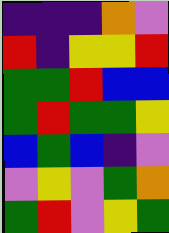[["indigo", "indigo", "indigo", "orange", "violet"], ["red", "indigo", "yellow", "yellow", "red"], ["green", "green", "red", "blue", "blue"], ["green", "red", "green", "green", "yellow"], ["blue", "green", "blue", "indigo", "violet"], ["violet", "yellow", "violet", "green", "orange"], ["green", "red", "violet", "yellow", "green"]]